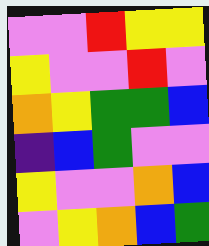[["violet", "violet", "red", "yellow", "yellow"], ["yellow", "violet", "violet", "red", "violet"], ["orange", "yellow", "green", "green", "blue"], ["indigo", "blue", "green", "violet", "violet"], ["yellow", "violet", "violet", "orange", "blue"], ["violet", "yellow", "orange", "blue", "green"]]